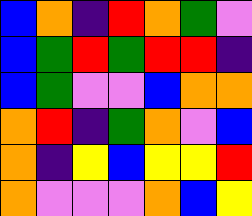[["blue", "orange", "indigo", "red", "orange", "green", "violet"], ["blue", "green", "red", "green", "red", "red", "indigo"], ["blue", "green", "violet", "violet", "blue", "orange", "orange"], ["orange", "red", "indigo", "green", "orange", "violet", "blue"], ["orange", "indigo", "yellow", "blue", "yellow", "yellow", "red"], ["orange", "violet", "violet", "violet", "orange", "blue", "yellow"]]